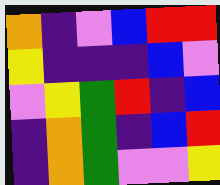[["orange", "indigo", "violet", "blue", "red", "red"], ["yellow", "indigo", "indigo", "indigo", "blue", "violet"], ["violet", "yellow", "green", "red", "indigo", "blue"], ["indigo", "orange", "green", "indigo", "blue", "red"], ["indigo", "orange", "green", "violet", "violet", "yellow"]]